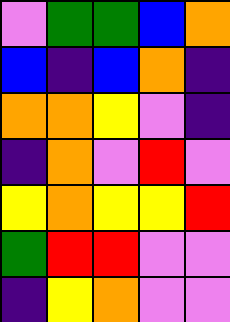[["violet", "green", "green", "blue", "orange"], ["blue", "indigo", "blue", "orange", "indigo"], ["orange", "orange", "yellow", "violet", "indigo"], ["indigo", "orange", "violet", "red", "violet"], ["yellow", "orange", "yellow", "yellow", "red"], ["green", "red", "red", "violet", "violet"], ["indigo", "yellow", "orange", "violet", "violet"]]